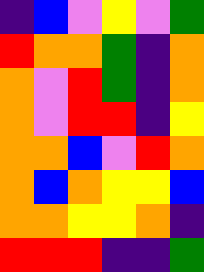[["indigo", "blue", "violet", "yellow", "violet", "green"], ["red", "orange", "orange", "green", "indigo", "orange"], ["orange", "violet", "red", "green", "indigo", "orange"], ["orange", "violet", "red", "red", "indigo", "yellow"], ["orange", "orange", "blue", "violet", "red", "orange"], ["orange", "blue", "orange", "yellow", "yellow", "blue"], ["orange", "orange", "yellow", "yellow", "orange", "indigo"], ["red", "red", "red", "indigo", "indigo", "green"]]